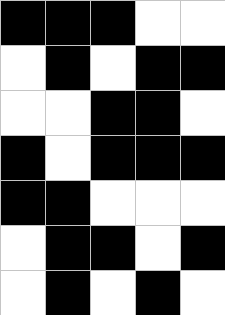[["black", "black", "black", "white", "white"], ["white", "black", "white", "black", "black"], ["white", "white", "black", "black", "white"], ["black", "white", "black", "black", "black"], ["black", "black", "white", "white", "white"], ["white", "black", "black", "white", "black"], ["white", "black", "white", "black", "white"]]